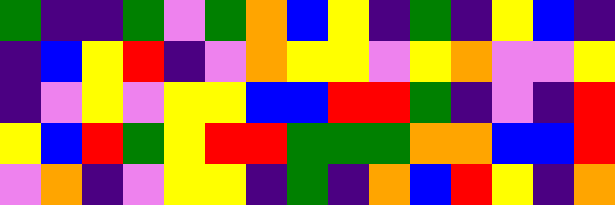[["green", "indigo", "indigo", "green", "violet", "green", "orange", "blue", "yellow", "indigo", "green", "indigo", "yellow", "blue", "indigo"], ["indigo", "blue", "yellow", "red", "indigo", "violet", "orange", "yellow", "yellow", "violet", "yellow", "orange", "violet", "violet", "yellow"], ["indigo", "violet", "yellow", "violet", "yellow", "yellow", "blue", "blue", "red", "red", "green", "indigo", "violet", "indigo", "red"], ["yellow", "blue", "red", "green", "yellow", "red", "red", "green", "green", "green", "orange", "orange", "blue", "blue", "red"], ["violet", "orange", "indigo", "violet", "yellow", "yellow", "indigo", "green", "indigo", "orange", "blue", "red", "yellow", "indigo", "orange"]]